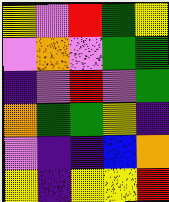[["yellow", "violet", "red", "green", "yellow"], ["violet", "orange", "violet", "green", "green"], ["indigo", "violet", "red", "violet", "green"], ["orange", "green", "green", "yellow", "indigo"], ["violet", "indigo", "indigo", "blue", "orange"], ["yellow", "indigo", "yellow", "yellow", "red"]]